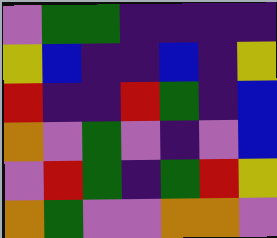[["violet", "green", "green", "indigo", "indigo", "indigo", "indigo"], ["yellow", "blue", "indigo", "indigo", "blue", "indigo", "yellow"], ["red", "indigo", "indigo", "red", "green", "indigo", "blue"], ["orange", "violet", "green", "violet", "indigo", "violet", "blue"], ["violet", "red", "green", "indigo", "green", "red", "yellow"], ["orange", "green", "violet", "violet", "orange", "orange", "violet"]]